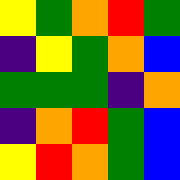[["yellow", "green", "orange", "red", "green"], ["indigo", "yellow", "green", "orange", "blue"], ["green", "green", "green", "indigo", "orange"], ["indigo", "orange", "red", "green", "blue"], ["yellow", "red", "orange", "green", "blue"]]